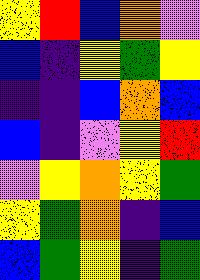[["yellow", "red", "blue", "orange", "violet"], ["blue", "indigo", "yellow", "green", "yellow"], ["indigo", "indigo", "blue", "orange", "blue"], ["blue", "indigo", "violet", "yellow", "red"], ["violet", "yellow", "orange", "yellow", "green"], ["yellow", "green", "orange", "indigo", "blue"], ["blue", "green", "yellow", "indigo", "green"]]